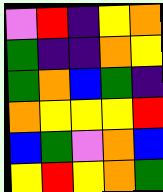[["violet", "red", "indigo", "yellow", "orange"], ["green", "indigo", "indigo", "orange", "yellow"], ["green", "orange", "blue", "green", "indigo"], ["orange", "yellow", "yellow", "yellow", "red"], ["blue", "green", "violet", "orange", "blue"], ["yellow", "red", "yellow", "orange", "green"]]